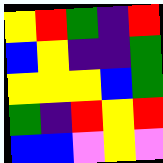[["yellow", "red", "green", "indigo", "red"], ["blue", "yellow", "indigo", "indigo", "green"], ["yellow", "yellow", "yellow", "blue", "green"], ["green", "indigo", "red", "yellow", "red"], ["blue", "blue", "violet", "yellow", "violet"]]